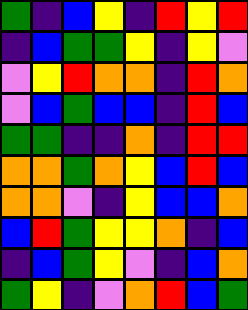[["green", "indigo", "blue", "yellow", "indigo", "red", "yellow", "red"], ["indigo", "blue", "green", "green", "yellow", "indigo", "yellow", "violet"], ["violet", "yellow", "red", "orange", "orange", "indigo", "red", "orange"], ["violet", "blue", "green", "blue", "blue", "indigo", "red", "blue"], ["green", "green", "indigo", "indigo", "orange", "indigo", "red", "red"], ["orange", "orange", "green", "orange", "yellow", "blue", "red", "blue"], ["orange", "orange", "violet", "indigo", "yellow", "blue", "blue", "orange"], ["blue", "red", "green", "yellow", "yellow", "orange", "indigo", "blue"], ["indigo", "blue", "green", "yellow", "violet", "indigo", "blue", "orange"], ["green", "yellow", "indigo", "violet", "orange", "red", "blue", "green"]]